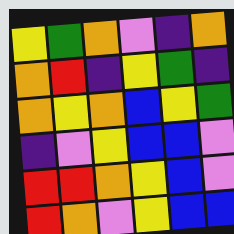[["yellow", "green", "orange", "violet", "indigo", "orange"], ["orange", "red", "indigo", "yellow", "green", "indigo"], ["orange", "yellow", "orange", "blue", "yellow", "green"], ["indigo", "violet", "yellow", "blue", "blue", "violet"], ["red", "red", "orange", "yellow", "blue", "violet"], ["red", "orange", "violet", "yellow", "blue", "blue"]]